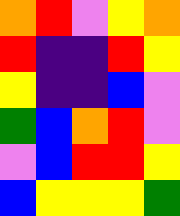[["orange", "red", "violet", "yellow", "orange"], ["red", "indigo", "indigo", "red", "yellow"], ["yellow", "indigo", "indigo", "blue", "violet"], ["green", "blue", "orange", "red", "violet"], ["violet", "blue", "red", "red", "yellow"], ["blue", "yellow", "yellow", "yellow", "green"]]